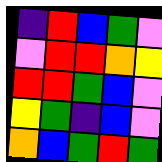[["indigo", "red", "blue", "green", "violet"], ["violet", "red", "red", "orange", "yellow"], ["red", "red", "green", "blue", "violet"], ["yellow", "green", "indigo", "blue", "violet"], ["orange", "blue", "green", "red", "green"]]